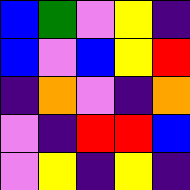[["blue", "green", "violet", "yellow", "indigo"], ["blue", "violet", "blue", "yellow", "red"], ["indigo", "orange", "violet", "indigo", "orange"], ["violet", "indigo", "red", "red", "blue"], ["violet", "yellow", "indigo", "yellow", "indigo"]]